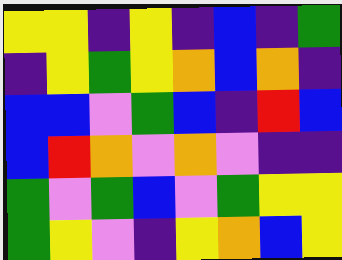[["yellow", "yellow", "indigo", "yellow", "indigo", "blue", "indigo", "green"], ["indigo", "yellow", "green", "yellow", "orange", "blue", "orange", "indigo"], ["blue", "blue", "violet", "green", "blue", "indigo", "red", "blue"], ["blue", "red", "orange", "violet", "orange", "violet", "indigo", "indigo"], ["green", "violet", "green", "blue", "violet", "green", "yellow", "yellow"], ["green", "yellow", "violet", "indigo", "yellow", "orange", "blue", "yellow"]]